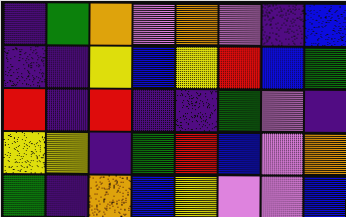[["indigo", "green", "orange", "violet", "orange", "violet", "indigo", "blue"], ["indigo", "indigo", "yellow", "blue", "yellow", "red", "blue", "green"], ["red", "indigo", "red", "indigo", "indigo", "green", "violet", "indigo"], ["yellow", "yellow", "indigo", "green", "red", "blue", "violet", "orange"], ["green", "indigo", "orange", "blue", "yellow", "violet", "violet", "blue"]]